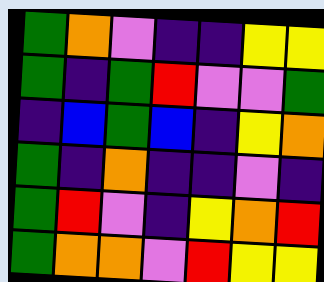[["green", "orange", "violet", "indigo", "indigo", "yellow", "yellow"], ["green", "indigo", "green", "red", "violet", "violet", "green"], ["indigo", "blue", "green", "blue", "indigo", "yellow", "orange"], ["green", "indigo", "orange", "indigo", "indigo", "violet", "indigo"], ["green", "red", "violet", "indigo", "yellow", "orange", "red"], ["green", "orange", "orange", "violet", "red", "yellow", "yellow"]]